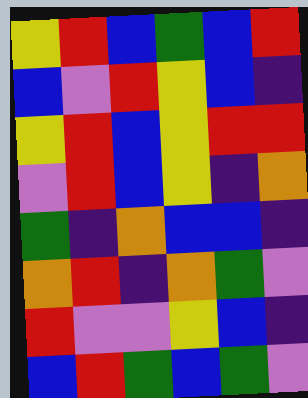[["yellow", "red", "blue", "green", "blue", "red"], ["blue", "violet", "red", "yellow", "blue", "indigo"], ["yellow", "red", "blue", "yellow", "red", "red"], ["violet", "red", "blue", "yellow", "indigo", "orange"], ["green", "indigo", "orange", "blue", "blue", "indigo"], ["orange", "red", "indigo", "orange", "green", "violet"], ["red", "violet", "violet", "yellow", "blue", "indigo"], ["blue", "red", "green", "blue", "green", "violet"]]